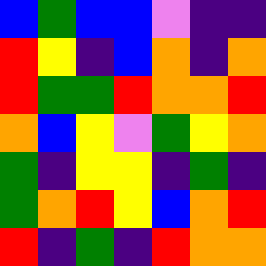[["blue", "green", "blue", "blue", "violet", "indigo", "indigo"], ["red", "yellow", "indigo", "blue", "orange", "indigo", "orange"], ["red", "green", "green", "red", "orange", "orange", "red"], ["orange", "blue", "yellow", "violet", "green", "yellow", "orange"], ["green", "indigo", "yellow", "yellow", "indigo", "green", "indigo"], ["green", "orange", "red", "yellow", "blue", "orange", "red"], ["red", "indigo", "green", "indigo", "red", "orange", "orange"]]